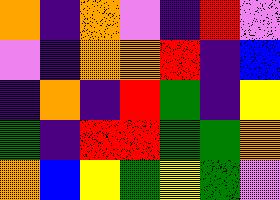[["orange", "indigo", "orange", "violet", "indigo", "red", "violet"], ["violet", "indigo", "orange", "orange", "red", "indigo", "blue"], ["indigo", "orange", "indigo", "red", "green", "indigo", "yellow"], ["green", "indigo", "red", "red", "green", "green", "orange"], ["orange", "blue", "yellow", "green", "yellow", "green", "violet"]]